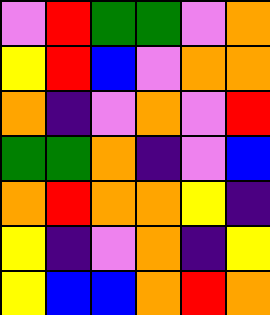[["violet", "red", "green", "green", "violet", "orange"], ["yellow", "red", "blue", "violet", "orange", "orange"], ["orange", "indigo", "violet", "orange", "violet", "red"], ["green", "green", "orange", "indigo", "violet", "blue"], ["orange", "red", "orange", "orange", "yellow", "indigo"], ["yellow", "indigo", "violet", "orange", "indigo", "yellow"], ["yellow", "blue", "blue", "orange", "red", "orange"]]